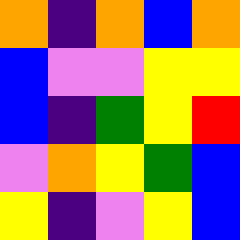[["orange", "indigo", "orange", "blue", "orange"], ["blue", "violet", "violet", "yellow", "yellow"], ["blue", "indigo", "green", "yellow", "red"], ["violet", "orange", "yellow", "green", "blue"], ["yellow", "indigo", "violet", "yellow", "blue"]]